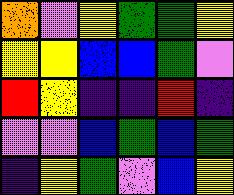[["orange", "violet", "yellow", "green", "green", "yellow"], ["yellow", "yellow", "blue", "blue", "green", "violet"], ["red", "yellow", "indigo", "indigo", "red", "indigo"], ["violet", "violet", "blue", "green", "blue", "green"], ["indigo", "yellow", "green", "violet", "blue", "yellow"]]